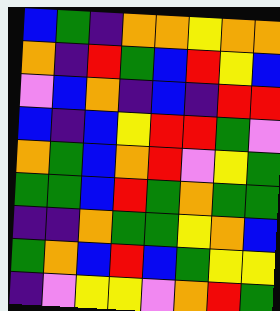[["blue", "green", "indigo", "orange", "orange", "yellow", "orange", "orange"], ["orange", "indigo", "red", "green", "blue", "red", "yellow", "blue"], ["violet", "blue", "orange", "indigo", "blue", "indigo", "red", "red"], ["blue", "indigo", "blue", "yellow", "red", "red", "green", "violet"], ["orange", "green", "blue", "orange", "red", "violet", "yellow", "green"], ["green", "green", "blue", "red", "green", "orange", "green", "green"], ["indigo", "indigo", "orange", "green", "green", "yellow", "orange", "blue"], ["green", "orange", "blue", "red", "blue", "green", "yellow", "yellow"], ["indigo", "violet", "yellow", "yellow", "violet", "orange", "red", "green"]]